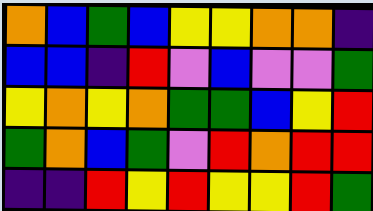[["orange", "blue", "green", "blue", "yellow", "yellow", "orange", "orange", "indigo"], ["blue", "blue", "indigo", "red", "violet", "blue", "violet", "violet", "green"], ["yellow", "orange", "yellow", "orange", "green", "green", "blue", "yellow", "red"], ["green", "orange", "blue", "green", "violet", "red", "orange", "red", "red"], ["indigo", "indigo", "red", "yellow", "red", "yellow", "yellow", "red", "green"]]